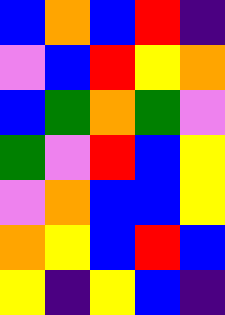[["blue", "orange", "blue", "red", "indigo"], ["violet", "blue", "red", "yellow", "orange"], ["blue", "green", "orange", "green", "violet"], ["green", "violet", "red", "blue", "yellow"], ["violet", "orange", "blue", "blue", "yellow"], ["orange", "yellow", "blue", "red", "blue"], ["yellow", "indigo", "yellow", "blue", "indigo"]]